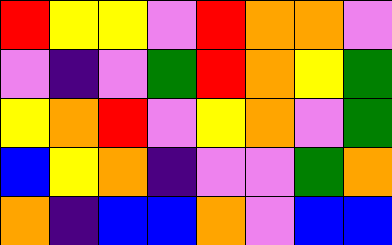[["red", "yellow", "yellow", "violet", "red", "orange", "orange", "violet"], ["violet", "indigo", "violet", "green", "red", "orange", "yellow", "green"], ["yellow", "orange", "red", "violet", "yellow", "orange", "violet", "green"], ["blue", "yellow", "orange", "indigo", "violet", "violet", "green", "orange"], ["orange", "indigo", "blue", "blue", "orange", "violet", "blue", "blue"]]